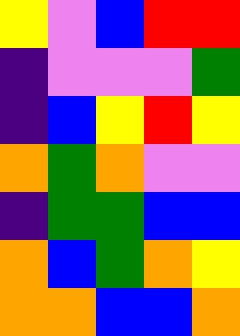[["yellow", "violet", "blue", "red", "red"], ["indigo", "violet", "violet", "violet", "green"], ["indigo", "blue", "yellow", "red", "yellow"], ["orange", "green", "orange", "violet", "violet"], ["indigo", "green", "green", "blue", "blue"], ["orange", "blue", "green", "orange", "yellow"], ["orange", "orange", "blue", "blue", "orange"]]